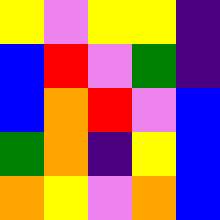[["yellow", "violet", "yellow", "yellow", "indigo"], ["blue", "red", "violet", "green", "indigo"], ["blue", "orange", "red", "violet", "blue"], ["green", "orange", "indigo", "yellow", "blue"], ["orange", "yellow", "violet", "orange", "blue"]]